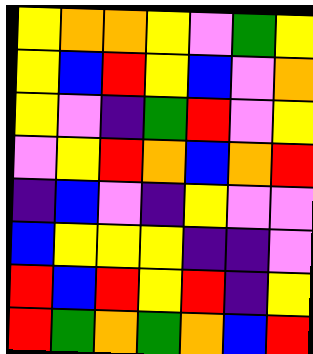[["yellow", "orange", "orange", "yellow", "violet", "green", "yellow"], ["yellow", "blue", "red", "yellow", "blue", "violet", "orange"], ["yellow", "violet", "indigo", "green", "red", "violet", "yellow"], ["violet", "yellow", "red", "orange", "blue", "orange", "red"], ["indigo", "blue", "violet", "indigo", "yellow", "violet", "violet"], ["blue", "yellow", "yellow", "yellow", "indigo", "indigo", "violet"], ["red", "blue", "red", "yellow", "red", "indigo", "yellow"], ["red", "green", "orange", "green", "orange", "blue", "red"]]